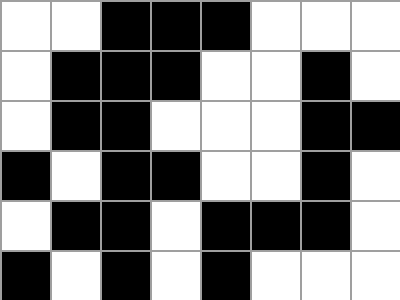[["white", "white", "black", "black", "black", "white", "white", "white"], ["white", "black", "black", "black", "white", "white", "black", "white"], ["white", "black", "black", "white", "white", "white", "black", "black"], ["black", "white", "black", "black", "white", "white", "black", "white"], ["white", "black", "black", "white", "black", "black", "black", "white"], ["black", "white", "black", "white", "black", "white", "white", "white"]]